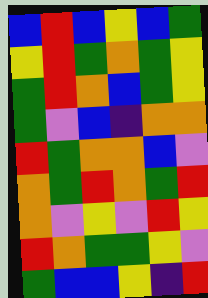[["blue", "red", "blue", "yellow", "blue", "green"], ["yellow", "red", "green", "orange", "green", "yellow"], ["green", "red", "orange", "blue", "green", "yellow"], ["green", "violet", "blue", "indigo", "orange", "orange"], ["red", "green", "orange", "orange", "blue", "violet"], ["orange", "green", "red", "orange", "green", "red"], ["orange", "violet", "yellow", "violet", "red", "yellow"], ["red", "orange", "green", "green", "yellow", "violet"], ["green", "blue", "blue", "yellow", "indigo", "red"]]